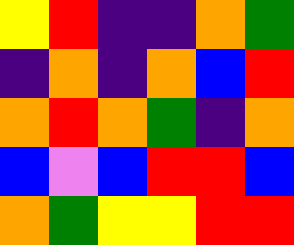[["yellow", "red", "indigo", "indigo", "orange", "green"], ["indigo", "orange", "indigo", "orange", "blue", "red"], ["orange", "red", "orange", "green", "indigo", "orange"], ["blue", "violet", "blue", "red", "red", "blue"], ["orange", "green", "yellow", "yellow", "red", "red"]]